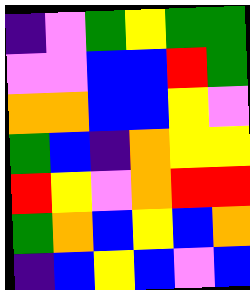[["indigo", "violet", "green", "yellow", "green", "green"], ["violet", "violet", "blue", "blue", "red", "green"], ["orange", "orange", "blue", "blue", "yellow", "violet"], ["green", "blue", "indigo", "orange", "yellow", "yellow"], ["red", "yellow", "violet", "orange", "red", "red"], ["green", "orange", "blue", "yellow", "blue", "orange"], ["indigo", "blue", "yellow", "blue", "violet", "blue"]]